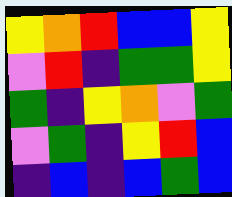[["yellow", "orange", "red", "blue", "blue", "yellow"], ["violet", "red", "indigo", "green", "green", "yellow"], ["green", "indigo", "yellow", "orange", "violet", "green"], ["violet", "green", "indigo", "yellow", "red", "blue"], ["indigo", "blue", "indigo", "blue", "green", "blue"]]